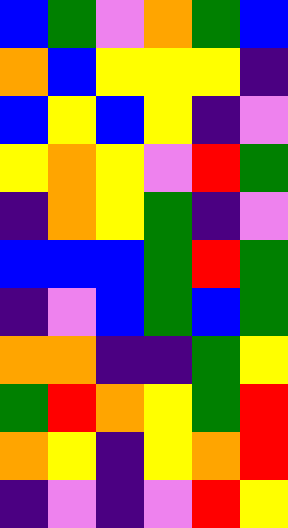[["blue", "green", "violet", "orange", "green", "blue"], ["orange", "blue", "yellow", "yellow", "yellow", "indigo"], ["blue", "yellow", "blue", "yellow", "indigo", "violet"], ["yellow", "orange", "yellow", "violet", "red", "green"], ["indigo", "orange", "yellow", "green", "indigo", "violet"], ["blue", "blue", "blue", "green", "red", "green"], ["indigo", "violet", "blue", "green", "blue", "green"], ["orange", "orange", "indigo", "indigo", "green", "yellow"], ["green", "red", "orange", "yellow", "green", "red"], ["orange", "yellow", "indigo", "yellow", "orange", "red"], ["indigo", "violet", "indigo", "violet", "red", "yellow"]]